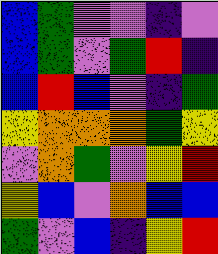[["blue", "green", "violet", "violet", "indigo", "violet"], ["blue", "green", "violet", "green", "red", "indigo"], ["blue", "red", "blue", "violet", "indigo", "green"], ["yellow", "orange", "orange", "orange", "green", "yellow"], ["violet", "orange", "green", "violet", "yellow", "red"], ["yellow", "blue", "violet", "orange", "blue", "blue"], ["green", "violet", "blue", "indigo", "yellow", "red"]]